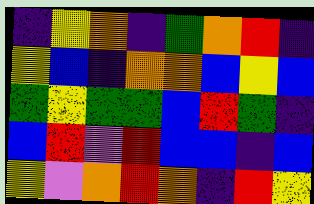[["indigo", "yellow", "orange", "indigo", "green", "orange", "red", "indigo"], ["yellow", "blue", "indigo", "orange", "orange", "blue", "yellow", "blue"], ["green", "yellow", "green", "green", "blue", "red", "green", "indigo"], ["blue", "red", "violet", "red", "blue", "blue", "indigo", "blue"], ["yellow", "violet", "orange", "red", "orange", "indigo", "red", "yellow"]]